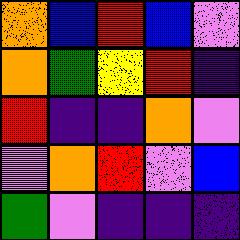[["orange", "blue", "red", "blue", "violet"], ["orange", "green", "yellow", "red", "indigo"], ["red", "indigo", "indigo", "orange", "violet"], ["violet", "orange", "red", "violet", "blue"], ["green", "violet", "indigo", "indigo", "indigo"]]